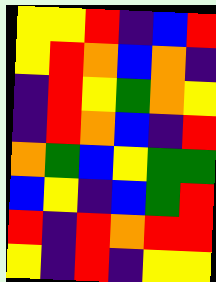[["yellow", "yellow", "red", "indigo", "blue", "red"], ["yellow", "red", "orange", "blue", "orange", "indigo"], ["indigo", "red", "yellow", "green", "orange", "yellow"], ["indigo", "red", "orange", "blue", "indigo", "red"], ["orange", "green", "blue", "yellow", "green", "green"], ["blue", "yellow", "indigo", "blue", "green", "red"], ["red", "indigo", "red", "orange", "red", "red"], ["yellow", "indigo", "red", "indigo", "yellow", "yellow"]]